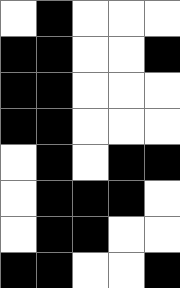[["white", "black", "white", "white", "white"], ["black", "black", "white", "white", "black"], ["black", "black", "white", "white", "white"], ["black", "black", "white", "white", "white"], ["white", "black", "white", "black", "black"], ["white", "black", "black", "black", "white"], ["white", "black", "black", "white", "white"], ["black", "black", "white", "white", "black"]]